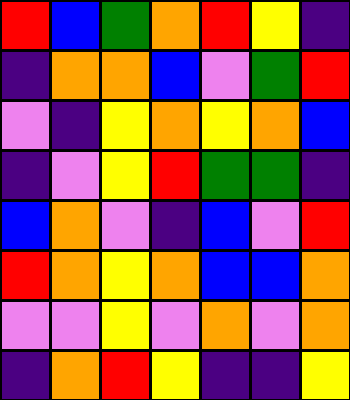[["red", "blue", "green", "orange", "red", "yellow", "indigo"], ["indigo", "orange", "orange", "blue", "violet", "green", "red"], ["violet", "indigo", "yellow", "orange", "yellow", "orange", "blue"], ["indigo", "violet", "yellow", "red", "green", "green", "indigo"], ["blue", "orange", "violet", "indigo", "blue", "violet", "red"], ["red", "orange", "yellow", "orange", "blue", "blue", "orange"], ["violet", "violet", "yellow", "violet", "orange", "violet", "orange"], ["indigo", "orange", "red", "yellow", "indigo", "indigo", "yellow"]]